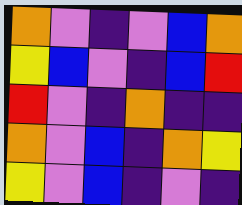[["orange", "violet", "indigo", "violet", "blue", "orange"], ["yellow", "blue", "violet", "indigo", "blue", "red"], ["red", "violet", "indigo", "orange", "indigo", "indigo"], ["orange", "violet", "blue", "indigo", "orange", "yellow"], ["yellow", "violet", "blue", "indigo", "violet", "indigo"]]